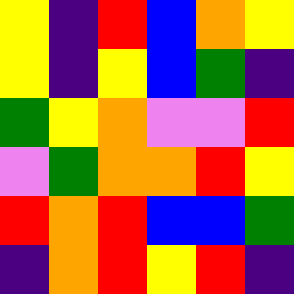[["yellow", "indigo", "red", "blue", "orange", "yellow"], ["yellow", "indigo", "yellow", "blue", "green", "indigo"], ["green", "yellow", "orange", "violet", "violet", "red"], ["violet", "green", "orange", "orange", "red", "yellow"], ["red", "orange", "red", "blue", "blue", "green"], ["indigo", "orange", "red", "yellow", "red", "indigo"]]